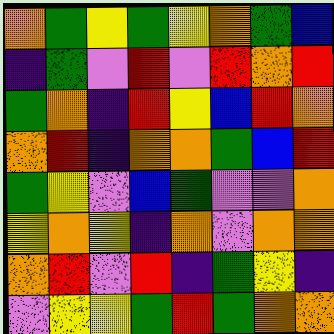[["orange", "green", "yellow", "green", "yellow", "orange", "green", "blue"], ["indigo", "green", "violet", "red", "violet", "red", "orange", "red"], ["green", "orange", "indigo", "red", "yellow", "blue", "red", "orange"], ["orange", "red", "indigo", "orange", "orange", "green", "blue", "red"], ["green", "yellow", "violet", "blue", "green", "violet", "violet", "orange"], ["yellow", "orange", "yellow", "indigo", "orange", "violet", "orange", "orange"], ["orange", "red", "violet", "red", "indigo", "green", "yellow", "indigo"], ["violet", "yellow", "yellow", "green", "red", "green", "orange", "orange"]]